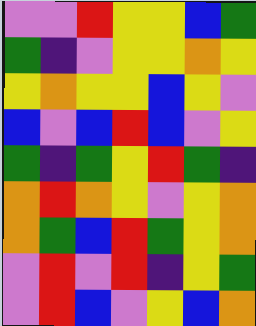[["violet", "violet", "red", "yellow", "yellow", "blue", "green"], ["green", "indigo", "violet", "yellow", "yellow", "orange", "yellow"], ["yellow", "orange", "yellow", "yellow", "blue", "yellow", "violet"], ["blue", "violet", "blue", "red", "blue", "violet", "yellow"], ["green", "indigo", "green", "yellow", "red", "green", "indigo"], ["orange", "red", "orange", "yellow", "violet", "yellow", "orange"], ["orange", "green", "blue", "red", "green", "yellow", "orange"], ["violet", "red", "violet", "red", "indigo", "yellow", "green"], ["violet", "red", "blue", "violet", "yellow", "blue", "orange"]]